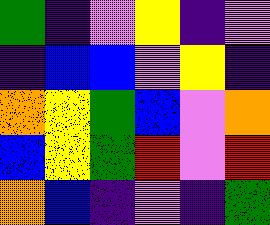[["green", "indigo", "violet", "yellow", "indigo", "violet"], ["indigo", "blue", "blue", "violet", "yellow", "indigo"], ["orange", "yellow", "green", "blue", "violet", "orange"], ["blue", "yellow", "green", "red", "violet", "red"], ["orange", "blue", "indigo", "violet", "indigo", "green"]]